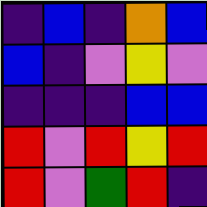[["indigo", "blue", "indigo", "orange", "blue"], ["blue", "indigo", "violet", "yellow", "violet"], ["indigo", "indigo", "indigo", "blue", "blue"], ["red", "violet", "red", "yellow", "red"], ["red", "violet", "green", "red", "indigo"]]